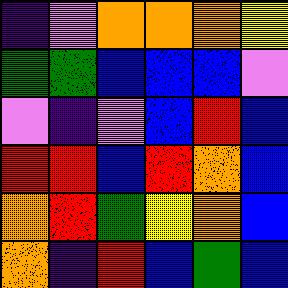[["indigo", "violet", "orange", "orange", "orange", "yellow"], ["green", "green", "blue", "blue", "blue", "violet"], ["violet", "indigo", "violet", "blue", "red", "blue"], ["red", "red", "blue", "red", "orange", "blue"], ["orange", "red", "green", "yellow", "orange", "blue"], ["orange", "indigo", "red", "blue", "green", "blue"]]